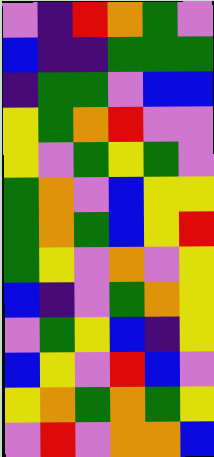[["violet", "indigo", "red", "orange", "green", "violet"], ["blue", "indigo", "indigo", "green", "green", "green"], ["indigo", "green", "green", "violet", "blue", "blue"], ["yellow", "green", "orange", "red", "violet", "violet"], ["yellow", "violet", "green", "yellow", "green", "violet"], ["green", "orange", "violet", "blue", "yellow", "yellow"], ["green", "orange", "green", "blue", "yellow", "red"], ["green", "yellow", "violet", "orange", "violet", "yellow"], ["blue", "indigo", "violet", "green", "orange", "yellow"], ["violet", "green", "yellow", "blue", "indigo", "yellow"], ["blue", "yellow", "violet", "red", "blue", "violet"], ["yellow", "orange", "green", "orange", "green", "yellow"], ["violet", "red", "violet", "orange", "orange", "blue"]]